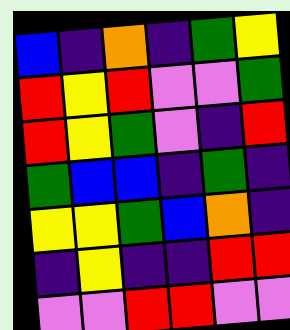[["blue", "indigo", "orange", "indigo", "green", "yellow"], ["red", "yellow", "red", "violet", "violet", "green"], ["red", "yellow", "green", "violet", "indigo", "red"], ["green", "blue", "blue", "indigo", "green", "indigo"], ["yellow", "yellow", "green", "blue", "orange", "indigo"], ["indigo", "yellow", "indigo", "indigo", "red", "red"], ["violet", "violet", "red", "red", "violet", "violet"]]